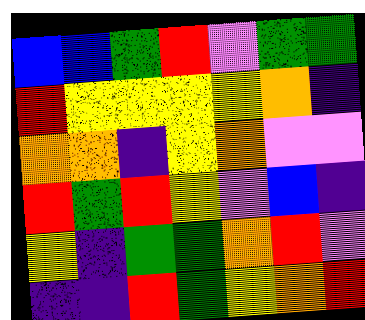[["blue", "blue", "green", "red", "violet", "green", "green"], ["red", "yellow", "yellow", "yellow", "yellow", "orange", "indigo"], ["orange", "orange", "indigo", "yellow", "orange", "violet", "violet"], ["red", "green", "red", "yellow", "violet", "blue", "indigo"], ["yellow", "indigo", "green", "green", "orange", "red", "violet"], ["indigo", "indigo", "red", "green", "yellow", "orange", "red"]]